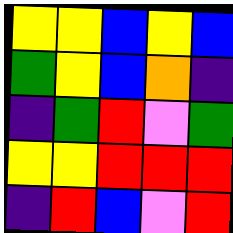[["yellow", "yellow", "blue", "yellow", "blue"], ["green", "yellow", "blue", "orange", "indigo"], ["indigo", "green", "red", "violet", "green"], ["yellow", "yellow", "red", "red", "red"], ["indigo", "red", "blue", "violet", "red"]]